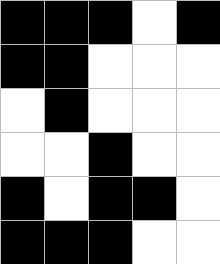[["black", "black", "black", "white", "black"], ["black", "black", "white", "white", "white"], ["white", "black", "white", "white", "white"], ["white", "white", "black", "white", "white"], ["black", "white", "black", "black", "white"], ["black", "black", "black", "white", "white"]]